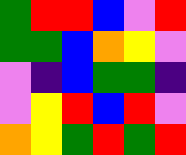[["green", "red", "red", "blue", "violet", "red"], ["green", "green", "blue", "orange", "yellow", "violet"], ["violet", "indigo", "blue", "green", "green", "indigo"], ["violet", "yellow", "red", "blue", "red", "violet"], ["orange", "yellow", "green", "red", "green", "red"]]